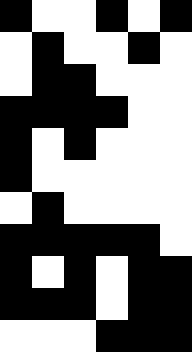[["black", "white", "white", "black", "white", "black"], ["white", "black", "white", "white", "black", "white"], ["white", "black", "black", "white", "white", "white"], ["black", "black", "black", "black", "white", "white"], ["black", "white", "black", "white", "white", "white"], ["black", "white", "white", "white", "white", "white"], ["white", "black", "white", "white", "white", "white"], ["black", "black", "black", "black", "black", "white"], ["black", "white", "black", "white", "black", "black"], ["black", "black", "black", "white", "black", "black"], ["white", "white", "white", "black", "black", "black"]]